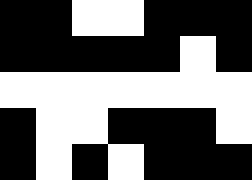[["black", "black", "white", "white", "black", "black", "black"], ["black", "black", "black", "black", "black", "white", "black"], ["white", "white", "white", "white", "white", "white", "white"], ["black", "white", "white", "black", "black", "black", "white"], ["black", "white", "black", "white", "black", "black", "black"]]